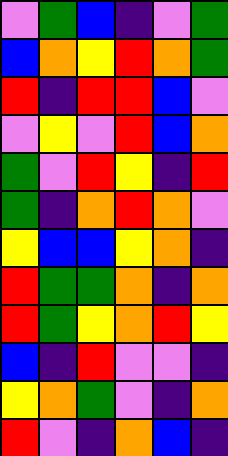[["violet", "green", "blue", "indigo", "violet", "green"], ["blue", "orange", "yellow", "red", "orange", "green"], ["red", "indigo", "red", "red", "blue", "violet"], ["violet", "yellow", "violet", "red", "blue", "orange"], ["green", "violet", "red", "yellow", "indigo", "red"], ["green", "indigo", "orange", "red", "orange", "violet"], ["yellow", "blue", "blue", "yellow", "orange", "indigo"], ["red", "green", "green", "orange", "indigo", "orange"], ["red", "green", "yellow", "orange", "red", "yellow"], ["blue", "indigo", "red", "violet", "violet", "indigo"], ["yellow", "orange", "green", "violet", "indigo", "orange"], ["red", "violet", "indigo", "orange", "blue", "indigo"]]